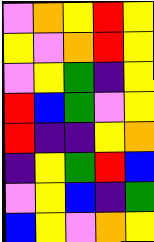[["violet", "orange", "yellow", "red", "yellow"], ["yellow", "violet", "orange", "red", "yellow"], ["violet", "yellow", "green", "indigo", "yellow"], ["red", "blue", "green", "violet", "yellow"], ["red", "indigo", "indigo", "yellow", "orange"], ["indigo", "yellow", "green", "red", "blue"], ["violet", "yellow", "blue", "indigo", "green"], ["blue", "yellow", "violet", "orange", "yellow"]]